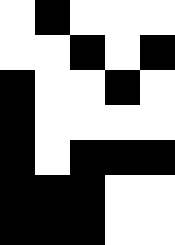[["white", "black", "white", "white", "white"], ["white", "white", "black", "white", "black"], ["black", "white", "white", "black", "white"], ["black", "white", "white", "white", "white"], ["black", "white", "black", "black", "black"], ["black", "black", "black", "white", "white"], ["black", "black", "black", "white", "white"]]